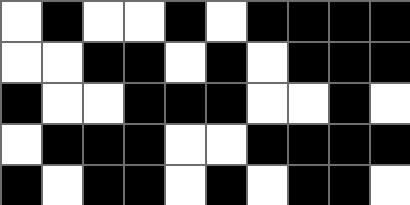[["white", "black", "white", "white", "black", "white", "black", "black", "black", "black"], ["white", "white", "black", "black", "white", "black", "white", "black", "black", "black"], ["black", "white", "white", "black", "black", "black", "white", "white", "black", "white"], ["white", "black", "black", "black", "white", "white", "black", "black", "black", "black"], ["black", "white", "black", "black", "white", "black", "white", "black", "black", "white"]]